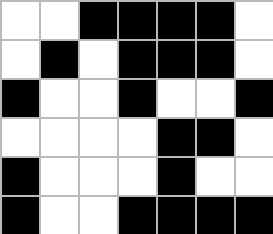[["white", "white", "black", "black", "black", "black", "white"], ["white", "black", "white", "black", "black", "black", "white"], ["black", "white", "white", "black", "white", "white", "black"], ["white", "white", "white", "white", "black", "black", "white"], ["black", "white", "white", "white", "black", "white", "white"], ["black", "white", "white", "black", "black", "black", "black"]]